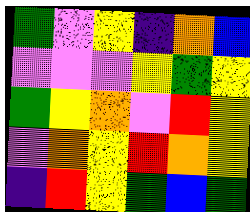[["green", "violet", "yellow", "indigo", "orange", "blue"], ["violet", "violet", "violet", "yellow", "green", "yellow"], ["green", "yellow", "orange", "violet", "red", "yellow"], ["violet", "orange", "yellow", "red", "orange", "yellow"], ["indigo", "red", "yellow", "green", "blue", "green"]]